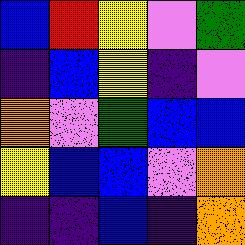[["blue", "red", "yellow", "violet", "green"], ["indigo", "blue", "yellow", "indigo", "violet"], ["orange", "violet", "green", "blue", "blue"], ["yellow", "blue", "blue", "violet", "orange"], ["indigo", "indigo", "blue", "indigo", "orange"]]